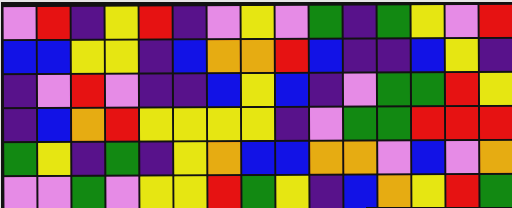[["violet", "red", "indigo", "yellow", "red", "indigo", "violet", "yellow", "violet", "green", "indigo", "green", "yellow", "violet", "red"], ["blue", "blue", "yellow", "yellow", "indigo", "blue", "orange", "orange", "red", "blue", "indigo", "indigo", "blue", "yellow", "indigo"], ["indigo", "violet", "red", "violet", "indigo", "indigo", "blue", "yellow", "blue", "indigo", "violet", "green", "green", "red", "yellow"], ["indigo", "blue", "orange", "red", "yellow", "yellow", "yellow", "yellow", "indigo", "violet", "green", "green", "red", "red", "red"], ["green", "yellow", "indigo", "green", "indigo", "yellow", "orange", "blue", "blue", "orange", "orange", "violet", "blue", "violet", "orange"], ["violet", "violet", "green", "violet", "yellow", "yellow", "red", "green", "yellow", "indigo", "blue", "orange", "yellow", "red", "green"]]